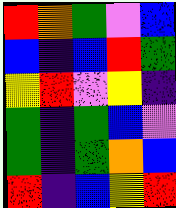[["red", "orange", "green", "violet", "blue"], ["blue", "indigo", "blue", "red", "green"], ["yellow", "red", "violet", "yellow", "indigo"], ["green", "indigo", "green", "blue", "violet"], ["green", "indigo", "green", "orange", "blue"], ["red", "indigo", "blue", "yellow", "red"]]